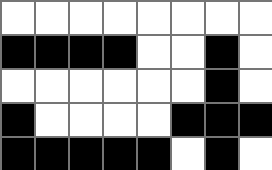[["white", "white", "white", "white", "white", "white", "white", "white"], ["black", "black", "black", "black", "white", "white", "black", "white"], ["white", "white", "white", "white", "white", "white", "black", "white"], ["black", "white", "white", "white", "white", "black", "black", "black"], ["black", "black", "black", "black", "black", "white", "black", "white"]]